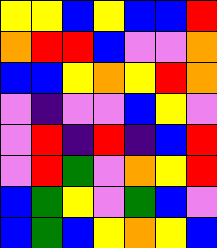[["yellow", "yellow", "blue", "yellow", "blue", "blue", "red"], ["orange", "red", "red", "blue", "violet", "violet", "orange"], ["blue", "blue", "yellow", "orange", "yellow", "red", "orange"], ["violet", "indigo", "violet", "violet", "blue", "yellow", "violet"], ["violet", "red", "indigo", "red", "indigo", "blue", "red"], ["violet", "red", "green", "violet", "orange", "yellow", "red"], ["blue", "green", "yellow", "violet", "green", "blue", "violet"], ["blue", "green", "blue", "yellow", "orange", "yellow", "blue"]]